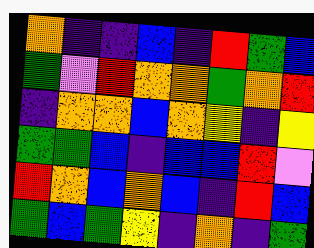[["orange", "indigo", "indigo", "blue", "indigo", "red", "green", "blue"], ["green", "violet", "red", "orange", "orange", "green", "orange", "red"], ["indigo", "orange", "orange", "blue", "orange", "yellow", "indigo", "yellow"], ["green", "green", "blue", "indigo", "blue", "blue", "red", "violet"], ["red", "orange", "blue", "orange", "blue", "indigo", "red", "blue"], ["green", "blue", "green", "yellow", "indigo", "orange", "indigo", "green"]]